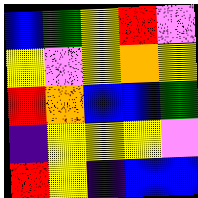[["blue", "green", "yellow", "red", "violet"], ["yellow", "violet", "yellow", "orange", "yellow"], ["red", "orange", "blue", "blue", "green"], ["indigo", "yellow", "yellow", "yellow", "violet"], ["red", "yellow", "indigo", "blue", "blue"]]